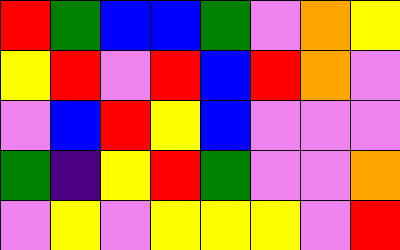[["red", "green", "blue", "blue", "green", "violet", "orange", "yellow"], ["yellow", "red", "violet", "red", "blue", "red", "orange", "violet"], ["violet", "blue", "red", "yellow", "blue", "violet", "violet", "violet"], ["green", "indigo", "yellow", "red", "green", "violet", "violet", "orange"], ["violet", "yellow", "violet", "yellow", "yellow", "yellow", "violet", "red"]]